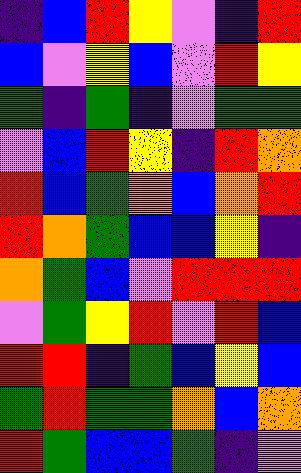[["indigo", "blue", "red", "yellow", "violet", "indigo", "red"], ["blue", "violet", "yellow", "blue", "violet", "red", "yellow"], ["green", "indigo", "green", "indigo", "violet", "green", "green"], ["violet", "blue", "red", "yellow", "indigo", "red", "orange"], ["red", "blue", "green", "orange", "blue", "orange", "red"], ["red", "orange", "green", "blue", "blue", "yellow", "indigo"], ["orange", "green", "blue", "violet", "red", "red", "red"], ["violet", "green", "yellow", "red", "violet", "red", "blue"], ["red", "red", "indigo", "green", "blue", "yellow", "blue"], ["green", "red", "green", "green", "orange", "blue", "orange"], ["red", "green", "blue", "blue", "green", "indigo", "violet"]]